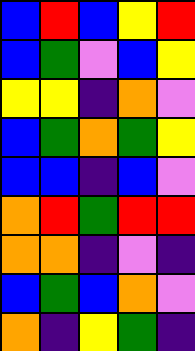[["blue", "red", "blue", "yellow", "red"], ["blue", "green", "violet", "blue", "yellow"], ["yellow", "yellow", "indigo", "orange", "violet"], ["blue", "green", "orange", "green", "yellow"], ["blue", "blue", "indigo", "blue", "violet"], ["orange", "red", "green", "red", "red"], ["orange", "orange", "indigo", "violet", "indigo"], ["blue", "green", "blue", "orange", "violet"], ["orange", "indigo", "yellow", "green", "indigo"]]